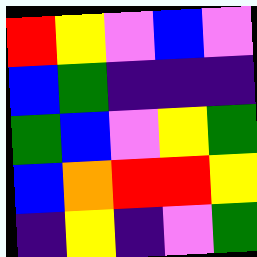[["red", "yellow", "violet", "blue", "violet"], ["blue", "green", "indigo", "indigo", "indigo"], ["green", "blue", "violet", "yellow", "green"], ["blue", "orange", "red", "red", "yellow"], ["indigo", "yellow", "indigo", "violet", "green"]]